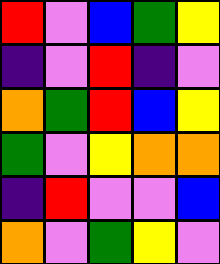[["red", "violet", "blue", "green", "yellow"], ["indigo", "violet", "red", "indigo", "violet"], ["orange", "green", "red", "blue", "yellow"], ["green", "violet", "yellow", "orange", "orange"], ["indigo", "red", "violet", "violet", "blue"], ["orange", "violet", "green", "yellow", "violet"]]